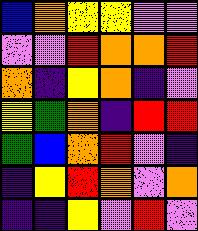[["blue", "orange", "yellow", "yellow", "violet", "violet"], ["violet", "violet", "red", "orange", "orange", "red"], ["orange", "indigo", "yellow", "orange", "indigo", "violet"], ["yellow", "green", "orange", "indigo", "red", "red"], ["green", "blue", "orange", "red", "violet", "indigo"], ["indigo", "yellow", "red", "orange", "violet", "orange"], ["indigo", "indigo", "yellow", "violet", "red", "violet"]]